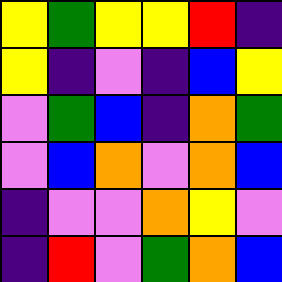[["yellow", "green", "yellow", "yellow", "red", "indigo"], ["yellow", "indigo", "violet", "indigo", "blue", "yellow"], ["violet", "green", "blue", "indigo", "orange", "green"], ["violet", "blue", "orange", "violet", "orange", "blue"], ["indigo", "violet", "violet", "orange", "yellow", "violet"], ["indigo", "red", "violet", "green", "orange", "blue"]]